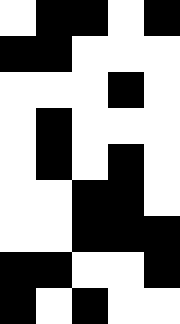[["white", "black", "black", "white", "black"], ["black", "black", "white", "white", "white"], ["white", "white", "white", "black", "white"], ["white", "black", "white", "white", "white"], ["white", "black", "white", "black", "white"], ["white", "white", "black", "black", "white"], ["white", "white", "black", "black", "black"], ["black", "black", "white", "white", "black"], ["black", "white", "black", "white", "white"]]